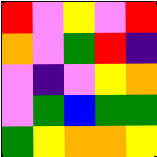[["red", "violet", "yellow", "violet", "red"], ["orange", "violet", "green", "red", "indigo"], ["violet", "indigo", "violet", "yellow", "orange"], ["violet", "green", "blue", "green", "green"], ["green", "yellow", "orange", "orange", "yellow"]]